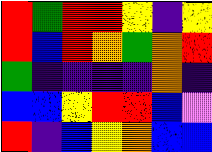[["red", "green", "red", "red", "yellow", "indigo", "yellow"], ["red", "blue", "red", "orange", "green", "orange", "red"], ["green", "indigo", "indigo", "indigo", "indigo", "orange", "indigo"], ["blue", "blue", "yellow", "red", "red", "blue", "violet"], ["red", "indigo", "blue", "yellow", "orange", "blue", "blue"]]